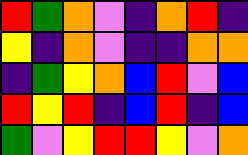[["red", "green", "orange", "violet", "indigo", "orange", "red", "indigo"], ["yellow", "indigo", "orange", "violet", "indigo", "indigo", "orange", "orange"], ["indigo", "green", "yellow", "orange", "blue", "red", "violet", "blue"], ["red", "yellow", "red", "indigo", "blue", "red", "indigo", "blue"], ["green", "violet", "yellow", "red", "red", "yellow", "violet", "orange"]]